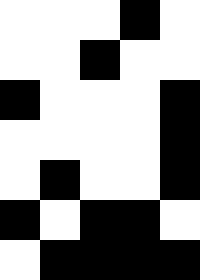[["white", "white", "white", "black", "white"], ["white", "white", "black", "white", "white"], ["black", "white", "white", "white", "black"], ["white", "white", "white", "white", "black"], ["white", "black", "white", "white", "black"], ["black", "white", "black", "black", "white"], ["white", "black", "black", "black", "black"]]